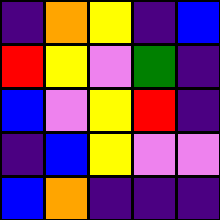[["indigo", "orange", "yellow", "indigo", "blue"], ["red", "yellow", "violet", "green", "indigo"], ["blue", "violet", "yellow", "red", "indigo"], ["indigo", "blue", "yellow", "violet", "violet"], ["blue", "orange", "indigo", "indigo", "indigo"]]